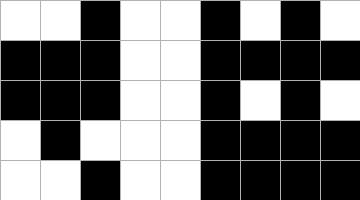[["white", "white", "black", "white", "white", "black", "white", "black", "white"], ["black", "black", "black", "white", "white", "black", "black", "black", "black"], ["black", "black", "black", "white", "white", "black", "white", "black", "white"], ["white", "black", "white", "white", "white", "black", "black", "black", "black"], ["white", "white", "black", "white", "white", "black", "black", "black", "black"]]